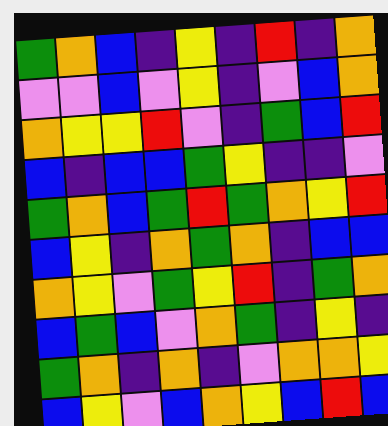[["green", "orange", "blue", "indigo", "yellow", "indigo", "red", "indigo", "orange"], ["violet", "violet", "blue", "violet", "yellow", "indigo", "violet", "blue", "orange"], ["orange", "yellow", "yellow", "red", "violet", "indigo", "green", "blue", "red"], ["blue", "indigo", "blue", "blue", "green", "yellow", "indigo", "indigo", "violet"], ["green", "orange", "blue", "green", "red", "green", "orange", "yellow", "red"], ["blue", "yellow", "indigo", "orange", "green", "orange", "indigo", "blue", "blue"], ["orange", "yellow", "violet", "green", "yellow", "red", "indigo", "green", "orange"], ["blue", "green", "blue", "violet", "orange", "green", "indigo", "yellow", "indigo"], ["green", "orange", "indigo", "orange", "indigo", "violet", "orange", "orange", "yellow"], ["blue", "yellow", "violet", "blue", "orange", "yellow", "blue", "red", "blue"]]